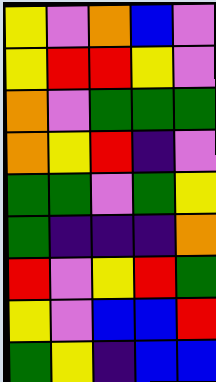[["yellow", "violet", "orange", "blue", "violet"], ["yellow", "red", "red", "yellow", "violet"], ["orange", "violet", "green", "green", "green"], ["orange", "yellow", "red", "indigo", "violet"], ["green", "green", "violet", "green", "yellow"], ["green", "indigo", "indigo", "indigo", "orange"], ["red", "violet", "yellow", "red", "green"], ["yellow", "violet", "blue", "blue", "red"], ["green", "yellow", "indigo", "blue", "blue"]]